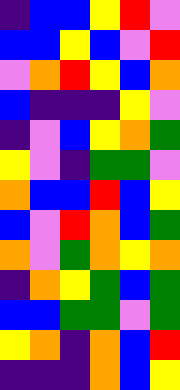[["indigo", "blue", "blue", "yellow", "red", "violet"], ["blue", "blue", "yellow", "blue", "violet", "red"], ["violet", "orange", "red", "yellow", "blue", "orange"], ["blue", "indigo", "indigo", "indigo", "yellow", "violet"], ["indigo", "violet", "blue", "yellow", "orange", "green"], ["yellow", "violet", "indigo", "green", "green", "violet"], ["orange", "blue", "blue", "red", "blue", "yellow"], ["blue", "violet", "red", "orange", "blue", "green"], ["orange", "violet", "green", "orange", "yellow", "orange"], ["indigo", "orange", "yellow", "green", "blue", "green"], ["blue", "blue", "green", "green", "violet", "green"], ["yellow", "orange", "indigo", "orange", "blue", "red"], ["indigo", "indigo", "indigo", "orange", "blue", "yellow"]]